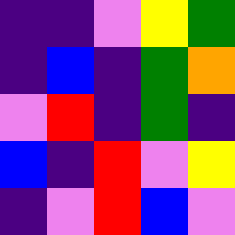[["indigo", "indigo", "violet", "yellow", "green"], ["indigo", "blue", "indigo", "green", "orange"], ["violet", "red", "indigo", "green", "indigo"], ["blue", "indigo", "red", "violet", "yellow"], ["indigo", "violet", "red", "blue", "violet"]]